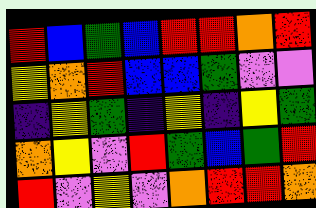[["red", "blue", "green", "blue", "red", "red", "orange", "red"], ["yellow", "orange", "red", "blue", "blue", "green", "violet", "violet"], ["indigo", "yellow", "green", "indigo", "yellow", "indigo", "yellow", "green"], ["orange", "yellow", "violet", "red", "green", "blue", "green", "red"], ["red", "violet", "yellow", "violet", "orange", "red", "red", "orange"]]